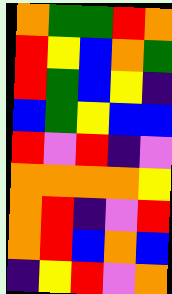[["orange", "green", "green", "red", "orange"], ["red", "yellow", "blue", "orange", "green"], ["red", "green", "blue", "yellow", "indigo"], ["blue", "green", "yellow", "blue", "blue"], ["red", "violet", "red", "indigo", "violet"], ["orange", "orange", "orange", "orange", "yellow"], ["orange", "red", "indigo", "violet", "red"], ["orange", "red", "blue", "orange", "blue"], ["indigo", "yellow", "red", "violet", "orange"]]